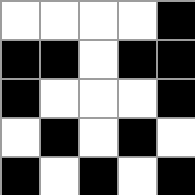[["white", "white", "white", "white", "black"], ["black", "black", "white", "black", "black"], ["black", "white", "white", "white", "black"], ["white", "black", "white", "black", "white"], ["black", "white", "black", "white", "black"]]